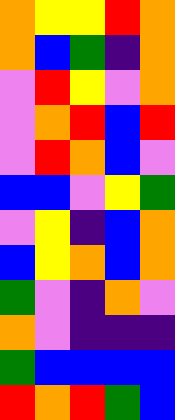[["orange", "yellow", "yellow", "red", "orange"], ["orange", "blue", "green", "indigo", "orange"], ["violet", "red", "yellow", "violet", "orange"], ["violet", "orange", "red", "blue", "red"], ["violet", "red", "orange", "blue", "violet"], ["blue", "blue", "violet", "yellow", "green"], ["violet", "yellow", "indigo", "blue", "orange"], ["blue", "yellow", "orange", "blue", "orange"], ["green", "violet", "indigo", "orange", "violet"], ["orange", "violet", "indigo", "indigo", "indigo"], ["green", "blue", "blue", "blue", "blue"], ["red", "orange", "red", "green", "blue"]]